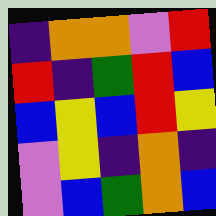[["indigo", "orange", "orange", "violet", "red"], ["red", "indigo", "green", "red", "blue"], ["blue", "yellow", "blue", "red", "yellow"], ["violet", "yellow", "indigo", "orange", "indigo"], ["violet", "blue", "green", "orange", "blue"]]